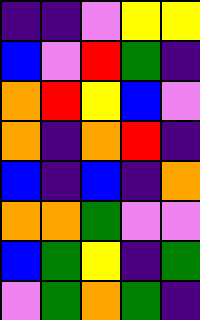[["indigo", "indigo", "violet", "yellow", "yellow"], ["blue", "violet", "red", "green", "indigo"], ["orange", "red", "yellow", "blue", "violet"], ["orange", "indigo", "orange", "red", "indigo"], ["blue", "indigo", "blue", "indigo", "orange"], ["orange", "orange", "green", "violet", "violet"], ["blue", "green", "yellow", "indigo", "green"], ["violet", "green", "orange", "green", "indigo"]]